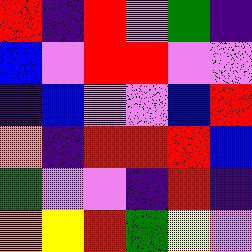[["red", "indigo", "red", "violet", "green", "indigo"], ["blue", "violet", "red", "red", "violet", "violet"], ["indigo", "blue", "violet", "violet", "blue", "red"], ["orange", "indigo", "red", "red", "red", "blue"], ["green", "violet", "violet", "indigo", "red", "indigo"], ["orange", "yellow", "red", "green", "yellow", "violet"]]